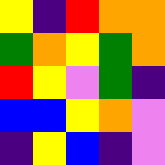[["yellow", "indigo", "red", "orange", "orange"], ["green", "orange", "yellow", "green", "orange"], ["red", "yellow", "violet", "green", "indigo"], ["blue", "blue", "yellow", "orange", "violet"], ["indigo", "yellow", "blue", "indigo", "violet"]]